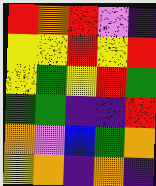[["red", "orange", "red", "violet", "indigo"], ["yellow", "yellow", "red", "yellow", "red"], ["yellow", "green", "yellow", "red", "green"], ["green", "green", "indigo", "indigo", "red"], ["orange", "violet", "blue", "green", "orange"], ["yellow", "orange", "indigo", "orange", "indigo"]]